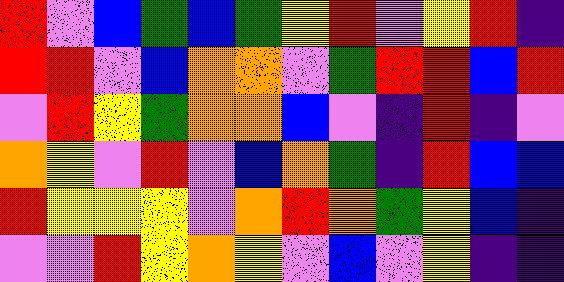[["red", "violet", "blue", "green", "blue", "green", "yellow", "red", "violet", "yellow", "red", "indigo"], ["red", "red", "violet", "blue", "orange", "orange", "violet", "green", "red", "red", "blue", "red"], ["violet", "red", "yellow", "green", "orange", "orange", "blue", "violet", "indigo", "red", "indigo", "violet"], ["orange", "yellow", "violet", "red", "violet", "blue", "orange", "green", "indigo", "red", "blue", "blue"], ["red", "yellow", "yellow", "yellow", "violet", "orange", "red", "orange", "green", "yellow", "blue", "indigo"], ["violet", "violet", "red", "yellow", "orange", "yellow", "violet", "blue", "violet", "yellow", "indigo", "indigo"]]